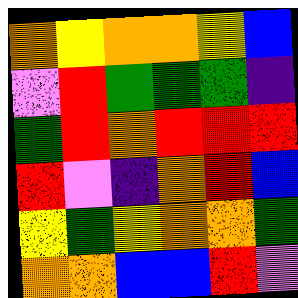[["orange", "yellow", "orange", "orange", "yellow", "blue"], ["violet", "red", "green", "green", "green", "indigo"], ["green", "red", "orange", "red", "red", "red"], ["red", "violet", "indigo", "orange", "red", "blue"], ["yellow", "green", "yellow", "orange", "orange", "green"], ["orange", "orange", "blue", "blue", "red", "violet"]]